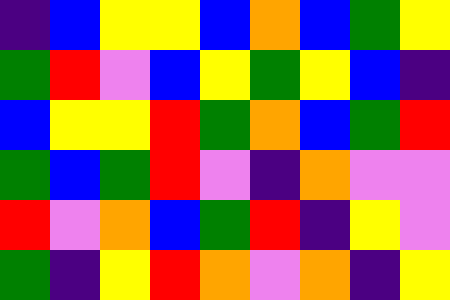[["indigo", "blue", "yellow", "yellow", "blue", "orange", "blue", "green", "yellow"], ["green", "red", "violet", "blue", "yellow", "green", "yellow", "blue", "indigo"], ["blue", "yellow", "yellow", "red", "green", "orange", "blue", "green", "red"], ["green", "blue", "green", "red", "violet", "indigo", "orange", "violet", "violet"], ["red", "violet", "orange", "blue", "green", "red", "indigo", "yellow", "violet"], ["green", "indigo", "yellow", "red", "orange", "violet", "orange", "indigo", "yellow"]]